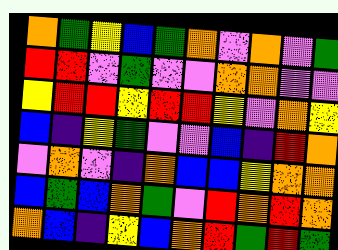[["orange", "green", "yellow", "blue", "green", "orange", "violet", "orange", "violet", "green"], ["red", "red", "violet", "green", "violet", "violet", "orange", "orange", "violet", "violet"], ["yellow", "red", "red", "yellow", "red", "red", "yellow", "violet", "orange", "yellow"], ["blue", "indigo", "yellow", "green", "violet", "violet", "blue", "indigo", "red", "orange"], ["violet", "orange", "violet", "indigo", "orange", "blue", "blue", "yellow", "orange", "orange"], ["blue", "green", "blue", "orange", "green", "violet", "red", "orange", "red", "orange"], ["orange", "blue", "indigo", "yellow", "blue", "orange", "red", "green", "red", "green"]]